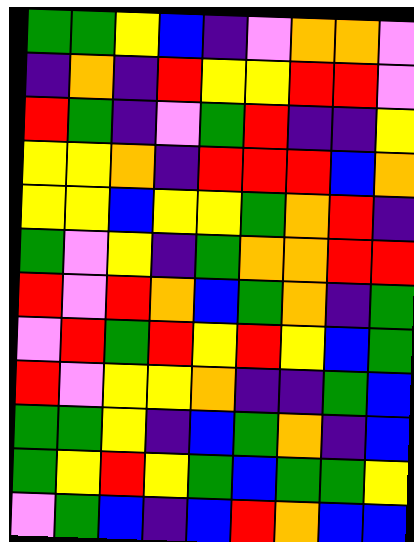[["green", "green", "yellow", "blue", "indigo", "violet", "orange", "orange", "violet"], ["indigo", "orange", "indigo", "red", "yellow", "yellow", "red", "red", "violet"], ["red", "green", "indigo", "violet", "green", "red", "indigo", "indigo", "yellow"], ["yellow", "yellow", "orange", "indigo", "red", "red", "red", "blue", "orange"], ["yellow", "yellow", "blue", "yellow", "yellow", "green", "orange", "red", "indigo"], ["green", "violet", "yellow", "indigo", "green", "orange", "orange", "red", "red"], ["red", "violet", "red", "orange", "blue", "green", "orange", "indigo", "green"], ["violet", "red", "green", "red", "yellow", "red", "yellow", "blue", "green"], ["red", "violet", "yellow", "yellow", "orange", "indigo", "indigo", "green", "blue"], ["green", "green", "yellow", "indigo", "blue", "green", "orange", "indigo", "blue"], ["green", "yellow", "red", "yellow", "green", "blue", "green", "green", "yellow"], ["violet", "green", "blue", "indigo", "blue", "red", "orange", "blue", "blue"]]